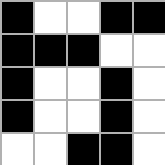[["black", "white", "white", "black", "black"], ["black", "black", "black", "white", "white"], ["black", "white", "white", "black", "white"], ["black", "white", "white", "black", "white"], ["white", "white", "black", "black", "white"]]